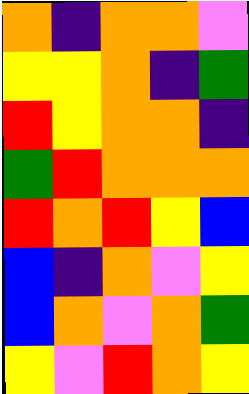[["orange", "indigo", "orange", "orange", "violet"], ["yellow", "yellow", "orange", "indigo", "green"], ["red", "yellow", "orange", "orange", "indigo"], ["green", "red", "orange", "orange", "orange"], ["red", "orange", "red", "yellow", "blue"], ["blue", "indigo", "orange", "violet", "yellow"], ["blue", "orange", "violet", "orange", "green"], ["yellow", "violet", "red", "orange", "yellow"]]